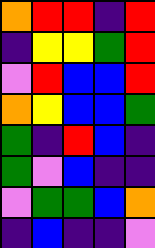[["orange", "red", "red", "indigo", "red"], ["indigo", "yellow", "yellow", "green", "red"], ["violet", "red", "blue", "blue", "red"], ["orange", "yellow", "blue", "blue", "green"], ["green", "indigo", "red", "blue", "indigo"], ["green", "violet", "blue", "indigo", "indigo"], ["violet", "green", "green", "blue", "orange"], ["indigo", "blue", "indigo", "indigo", "violet"]]